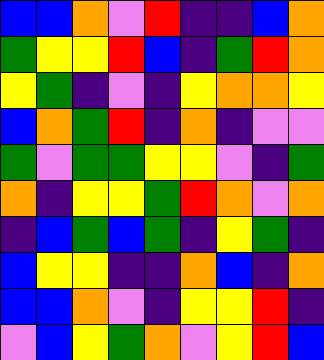[["blue", "blue", "orange", "violet", "red", "indigo", "indigo", "blue", "orange"], ["green", "yellow", "yellow", "red", "blue", "indigo", "green", "red", "orange"], ["yellow", "green", "indigo", "violet", "indigo", "yellow", "orange", "orange", "yellow"], ["blue", "orange", "green", "red", "indigo", "orange", "indigo", "violet", "violet"], ["green", "violet", "green", "green", "yellow", "yellow", "violet", "indigo", "green"], ["orange", "indigo", "yellow", "yellow", "green", "red", "orange", "violet", "orange"], ["indigo", "blue", "green", "blue", "green", "indigo", "yellow", "green", "indigo"], ["blue", "yellow", "yellow", "indigo", "indigo", "orange", "blue", "indigo", "orange"], ["blue", "blue", "orange", "violet", "indigo", "yellow", "yellow", "red", "indigo"], ["violet", "blue", "yellow", "green", "orange", "violet", "yellow", "red", "blue"]]